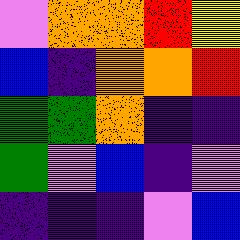[["violet", "orange", "orange", "red", "yellow"], ["blue", "indigo", "orange", "orange", "red"], ["green", "green", "orange", "indigo", "indigo"], ["green", "violet", "blue", "indigo", "violet"], ["indigo", "indigo", "indigo", "violet", "blue"]]